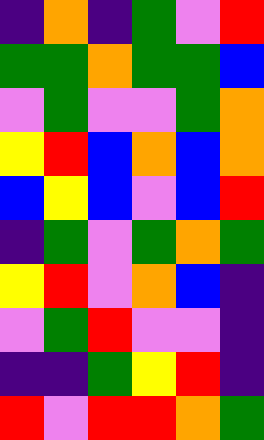[["indigo", "orange", "indigo", "green", "violet", "red"], ["green", "green", "orange", "green", "green", "blue"], ["violet", "green", "violet", "violet", "green", "orange"], ["yellow", "red", "blue", "orange", "blue", "orange"], ["blue", "yellow", "blue", "violet", "blue", "red"], ["indigo", "green", "violet", "green", "orange", "green"], ["yellow", "red", "violet", "orange", "blue", "indigo"], ["violet", "green", "red", "violet", "violet", "indigo"], ["indigo", "indigo", "green", "yellow", "red", "indigo"], ["red", "violet", "red", "red", "orange", "green"]]